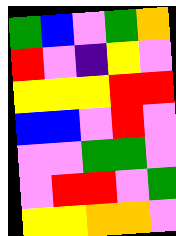[["green", "blue", "violet", "green", "orange"], ["red", "violet", "indigo", "yellow", "violet"], ["yellow", "yellow", "yellow", "red", "red"], ["blue", "blue", "violet", "red", "violet"], ["violet", "violet", "green", "green", "violet"], ["violet", "red", "red", "violet", "green"], ["yellow", "yellow", "orange", "orange", "violet"]]